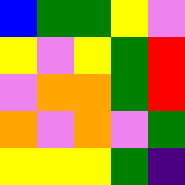[["blue", "green", "green", "yellow", "violet"], ["yellow", "violet", "yellow", "green", "red"], ["violet", "orange", "orange", "green", "red"], ["orange", "violet", "orange", "violet", "green"], ["yellow", "yellow", "yellow", "green", "indigo"]]